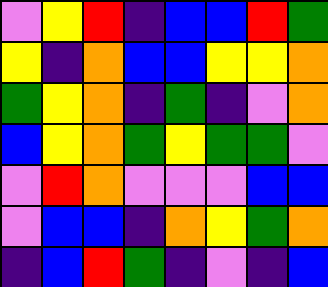[["violet", "yellow", "red", "indigo", "blue", "blue", "red", "green"], ["yellow", "indigo", "orange", "blue", "blue", "yellow", "yellow", "orange"], ["green", "yellow", "orange", "indigo", "green", "indigo", "violet", "orange"], ["blue", "yellow", "orange", "green", "yellow", "green", "green", "violet"], ["violet", "red", "orange", "violet", "violet", "violet", "blue", "blue"], ["violet", "blue", "blue", "indigo", "orange", "yellow", "green", "orange"], ["indigo", "blue", "red", "green", "indigo", "violet", "indigo", "blue"]]